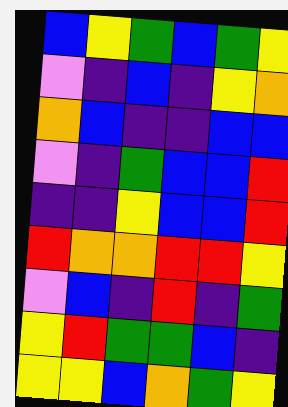[["blue", "yellow", "green", "blue", "green", "yellow"], ["violet", "indigo", "blue", "indigo", "yellow", "orange"], ["orange", "blue", "indigo", "indigo", "blue", "blue"], ["violet", "indigo", "green", "blue", "blue", "red"], ["indigo", "indigo", "yellow", "blue", "blue", "red"], ["red", "orange", "orange", "red", "red", "yellow"], ["violet", "blue", "indigo", "red", "indigo", "green"], ["yellow", "red", "green", "green", "blue", "indigo"], ["yellow", "yellow", "blue", "orange", "green", "yellow"]]